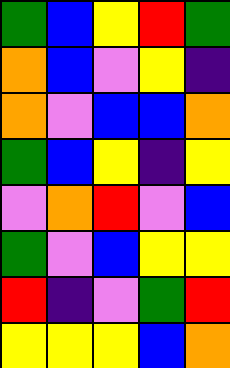[["green", "blue", "yellow", "red", "green"], ["orange", "blue", "violet", "yellow", "indigo"], ["orange", "violet", "blue", "blue", "orange"], ["green", "blue", "yellow", "indigo", "yellow"], ["violet", "orange", "red", "violet", "blue"], ["green", "violet", "blue", "yellow", "yellow"], ["red", "indigo", "violet", "green", "red"], ["yellow", "yellow", "yellow", "blue", "orange"]]